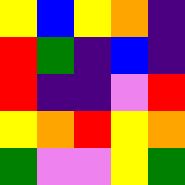[["yellow", "blue", "yellow", "orange", "indigo"], ["red", "green", "indigo", "blue", "indigo"], ["red", "indigo", "indigo", "violet", "red"], ["yellow", "orange", "red", "yellow", "orange"], ["green", "violet", "violet", "yellow", "green"]]